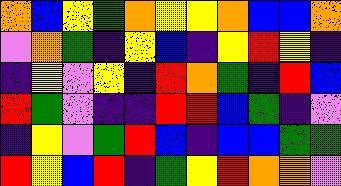[["orange", "blue", "yellow", "green", "orange", "yellow", "yellow", "orange", "blue", "blue", "orange"], ["violet", "orange", "green", "indigo", "yellow", "blue", "indigo", "yellow", "red", "yellow", "indigo"], ["indigo", "yellow", "violet", "yellow", "indigo", "red", "orange", "green", "indigo", "red", "blue"], ["red", "green", "violet", "indigo", "indigo", "red", "red", "blue", "green", "indigo", "violet"], ["indigo", "yellow", "violet", "green", "red", "blue", "indigo", "blue", "blue", "green", "green"], ["red", "yellow", "blue", "red", "indigo", "green", "yellow", "red", "orange", "orange", "violet"]]